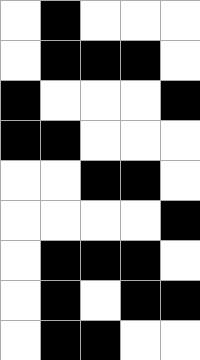[["white", "black", "white", "white", "white"], ["white", "black", "black", "black", "white"], ["black", "white", "white", "white", "black"], ["black", "black", "white", "white", "white"], ["white", "white", "black", "black", "white"], ["white", "white", "white", "white", "black"], ["white", "black", "black", "black", "white"], ["white", "black", "white", "black", "black"], ["white", "black", "black", "white", "white"]]